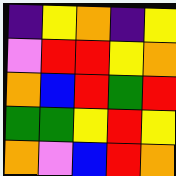[["indigo", "yellow", "orange", "indigo", "yellow"], ["violet", "red", "red", "yellow", "orange"], ["orange", "blue", "red", "green", "red"], ["green", "green", "yellow", "red", "yellow"], ["orange", "violet", "blue", "red", "orange"]]